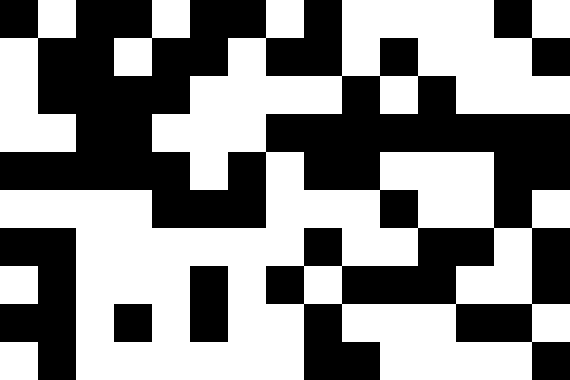[["black", "white", "black", "black", "white", "black", "black", "white", "black", "white", "white", "white", "white", "black", "white"], ["white", "black", "black", "white", "black", "black", "white", "black", "black", "white", "black", "white", "white", "white", "black"], ["white", "black", "black", "black", "black", "white", "white", "white", "white", "black", "white", "black", "white", "white", "white"], ["white", "white", "black", "black", "white", "white", "white", "black", "black", "black", "black", "black", "black", "black", "black"], ["black", "black", "black", "black", "black", "white", "black", "white", "black", "black", "white", "white", "white", "black", "black"], ["white", "white", "white", "white", "black", "black", "black", "white", "white", "white", "black", "white", "white", "black", "white"], ["black", "black", "white", "white", "white", "white", "white", "white", "black", "white", "white", "black", "black", "white", "black"], ["white", "black", "white", "white", "white", "black", "white", "black", "white", "black", "black", "black", "white", "white", "black"], ["black", "black", "white", "black", "white", "black", "white", "white", "black", "white", "white", "white", "black", "black", "white"], ["white", "black", "white", "white", "white", "white", "white", "white", "black", "black", "white", "white", "white", "white", "black"]]